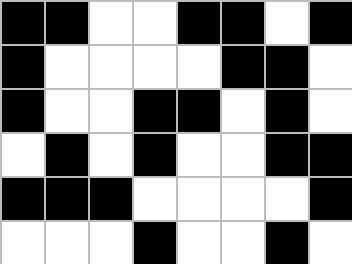[["black", "black", "white", "white", "black", "black", "white", "black"], ["black", "white", "white", "white", "white", "black", "black", "white"], ["black", "white", "white", "black", "black", "white", "black", "white"], ["white", "black", "white", "black", "white", "white", "black", "black"], ["black", "black", "black", "white", "white", "white", "white", "black"], ["white", "white", "white", "black", "white", "white", "black", "white"]]